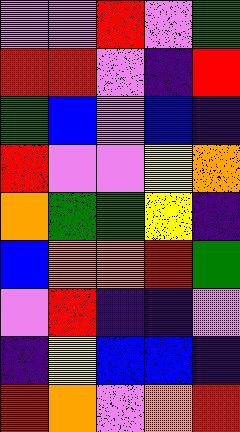[["violet", "violet", "red", "violet", "green"], ["red", "red", "violet", "indigo", "red"], ["green", "blue", "violet", "blue", "indigo"], ["red", "violet", "violet", "yellow", "orange"], ["orange", "green", "green", "yellow", "indigo"], ["blue", "orange", "orange", "red", "green"], ["violet", "red", "indigo", "indigo", "violet"], ["indigo", "yellow", "blue", "blue", "indigo"], ["red", "orange", "violet", "orange", "red"]]